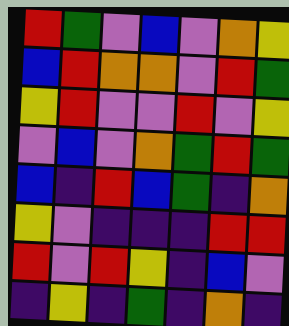[["red", "green", "violet", "blue", "violet", "orange", "yellow"], ["blue", "red", "orange", "orange", "violet", "red", "green"], ["yellow", "red", "violet", "violet", "red", "violet", "yellow"], ["violet", "blue", "violet", "orange", "green", "red", "green"], ["blue", "indigo", "red", "blue", "green", "indigo", "orange"], ["yellow", "violet", "indigo", "indigo", "indigo", "red", "red"], ["red", "violet", "red", "yellow", "indigo", "blue", "violet"], ["indigo", "yellow", "indigo", "green", "indigo", "orange", "indigo"]]